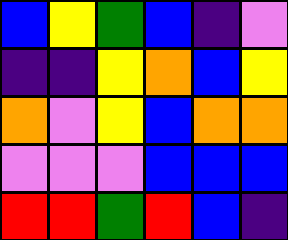[["blue", "yellow", "green", "blue", "indigo", "violet"], ["indigo", "indigo", "yellow", "orange", "blue", "yellow"], ["orange", "violet", "yellow", "blue", "orange", "orange"], ["violet", "violet", "violet", "blue", "blue", "blue"], ["red", "red", "green", "red", "blue", "indigo"]]